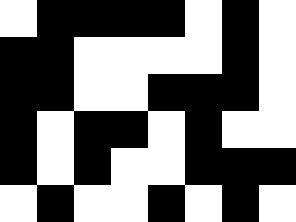[["white", "black", "black", "black", "black", "white", "black", "white"], ["black", "black", "white", "white", "white", "white", "black", "white"], ["black", "black", "white", "white", "black", "black", "black", "white"], ["black", "white", "black", "black", "white", "black", "white", "white"], ["black", "white", "black", "white", "white", "black", "black", "black"], ["white", "black", "white", "white", "black", "white", "black", "white"]]